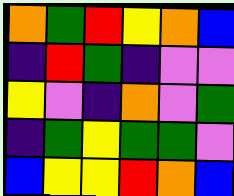[["orange", "green", "red", "yellow", "orange", "blue"], ["indigo", "red", "green", "indigo", "violet", "violet"], ["yellow", "violet", "indigo", "orange", "violet", "green"], ["indigo", "green", "yellow", "green", "green", "violet"], ["blue", "yellow", "yellow", "red", "orange", "blue"]]